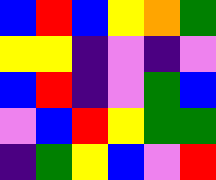[["blue", "red", "blue", "yellow", "orange", "green"], ["yellow", "yellow", "indigo", "violet", "indigo", "violet"], ["blue", "red", "indigo", "violet", "green", "blue"], ["violet", "blue", "red", "yellow", "green", "green"], ["indigo", "green", "yellow", "blue", "violet", "red"]]